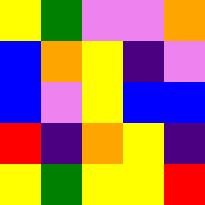[["yellow", "green", "violet", "violet", "orange"], ["blue", "orange", "yellow", "indigo", "violet"], ["blue", "violet", "yellow", "blue", "blue"], ["red", "indigo", "orange", "yellow", "indigo"], ["yellow", "green", "yellow", "yellow", "red"]]